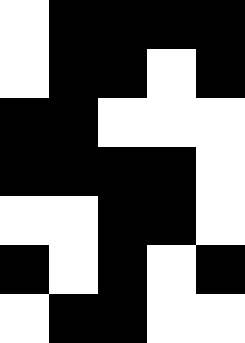[["white", "black", "black", "black", "black"], ["white", "black", "black", "white", "black"], ["black", "black", "white", "white", "white"], ["black", "black", "black", "black", "white"], ["white", "white", "black", "black", "white"], ["black", "white", "black", "white", "black"], ["white", "black", "black", "white", "white"]]